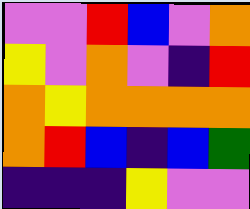[["violet", "violet", "red", "blue", "violet", "orange"], ["yellow", "violet", "orange", "violet", "indigo", "red"], ["orange", "yellow", "orange", "orange", "orange", "orange"], ["orange", "red", "blue", "indigo", "blue", "green"], ["indigo", "indigo", "indigo", "yellow", "violet", "violet"]]